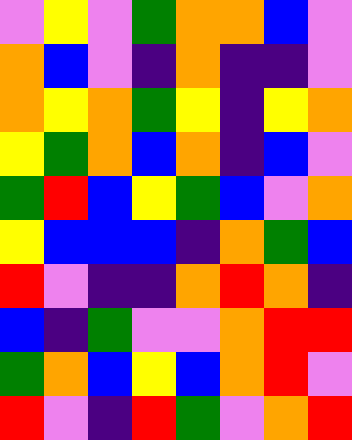[["violet", "yellow", "violet", "green", "orange", "orange", "blue", "violet"], ["orange", "blue", "violet", "indigo", "orange", "indigo", "indigo", "violet"], ["orange", "yellow", "orange", "green", "yellow", "indigo", "yellow", "orange"], ["yellow", "green", "orange", "blue", "orange", "indigo", "blue", "violet"], ["green", "red", "blue", "yellow", "green", "blue", "violet", "orange"], ["yellow", "blue", "blue", "blue", "indigo", "orange", "green", "blue"], ["red", "violet", "indigo", "indigo", "orange", "red", "orange", "indigo"], ["blue", "indigo", "green", "violet", "violet", "orange", "red", "red"], ["green", "orange", "blue", "yellow", "blue", "orange", "red", "violet"], ["red", "violet", "indigo", "red", "green", "violet", "orange", "red"]]